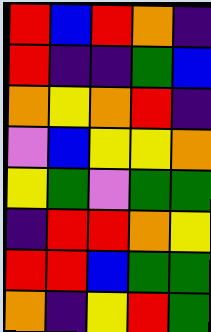[["red", "blue", "red", "orange", "indigo"], ["red", "indigo", "indigo", "green", "blue"], ["orange", "yellow", "orange", "red", "indigo"], ["violet", "blue", "yellow", "yellow", "orange"], ["yellow", "green", "violet", "green", "green"], ["indigo", "red", "red", "orange", "yellow"], ["red", "red", "blue", "green", "green"], ["orange", "indigo", "yellow", "red", "green"]]